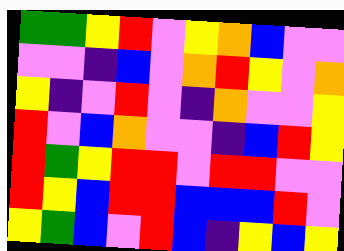[["green", "green", "yellow", "red", "violet", "yellow", "orange", "blue", "violet", "violet"], ["violet", "violet", "indigo", "blue", "violet", "orange", "red", "yellow", "violet", "orange"], ["yellow", "indigo", "violet", "red", "violet", "indigo", "orange", "violet", "violet", "yellow"], ["red", "violet", "blue", "orange", "violet", "violet", "indigo", "blue", "red", "yellow"], ["red", "green", "yellow", "red", "red", "violet", "red", "red", "violet", "violet"], ["red", "yellow", "blue", "red", "red", "blue", "blue", "blue", "red", "violet"], ["yellow", "green", "blue", "violet", "red", "blue", "indigo", "yellow", "blue", "yellow"]]